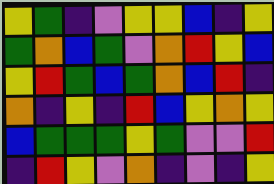[["yellow", "green", "indigo", "violet", "yellow", "yellow", "blue", "indigo", "yellow"], ["green", "orange", "blue", "green", "violet", "orange", "red", "yellow", "blue"], ["yellow", "red", "green", "blue", "green", "orange", "blue", "red", "indigo"], ["orange", "indigo", "yellow", "indigo", "red", "blue", "yellow", "orange", "yellow"], ["blue", "green", "green", "green", "yellow", "green", "violet", "violet", "red"], ["indigo", "red", "yellow", "violet", "orange", "indigo", "violet", "indigo", "yellow"]]